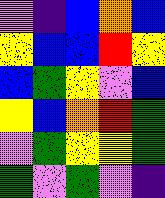[["violet", "indigo", "blue", "orange", "blue"], ["yellow", "blue", "blue", "red", "yellow"], ["blue", "green", "yellow", "violet", "blue"], ["yellow", "blue", "orange", "red", "green"], ["violet", "green", "yellow", "yellow", "green"], ["green", "violet", "green", "violet", "indigo"]]